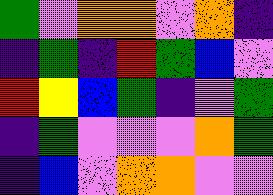[["green", "violet", "orange", "orange", "violet", "orange", "indigo"], ["indigo", "green", "indigo", "red", "green", "blue", "violet"], ["red", "yellow", "blue", "green", "indigo", "violet", "green"], ["indigo", "green", "violet", "violet", "violet", "orange", "green"], ["indigo", "blue", "violet", "orange", "orange", "violet", "violet"]]